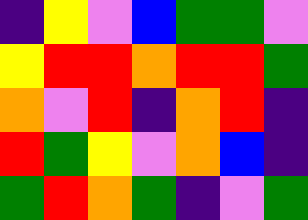[["indigo", "yellow", "violet", "blue", "green", "green", "violet"], ["yellow", "red", "red", "orange", "red", "red", "green"], ["orange", "violet", "red", "indigo", "orange", "red", "indigo"], ["red", "green", "yellow", "violet", "orange", "blue", "indigo"], ["green", "red", "orange", "green", "indigo", "violet", "green"]]